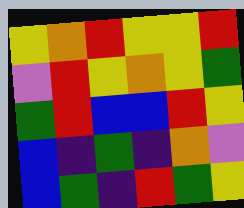[["yellow", "orange", "red", "yellow", "yellow", "red"], ["violet", "red", "yellow", "orange", "yellow", "green"], ["green", "red", "blue", "blue", "red", "yellow"], ["blue", "indigo", "green", "indigo", "orange", "violet"], ["blue", "green", "indigo", "red", "green", "yellow"]]